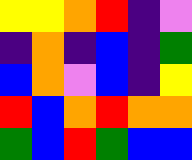[["yellow", "yellow", "orange", "red", "indigo", "violet"], ["indigo", "orange", "indigo", "blue", "indigo", "green"], ["blue", "orange", "violet", "blue", "indigo", "yellow"], ["red", "blue", "orange", "red", "orange", "orange"], ["green", "blue", "red", "green", "blue", "blue"]]